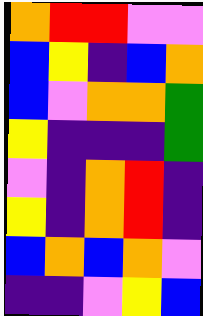[["orange", "red", "red", "violet", "violet"], ["blue", "yellow", "indigo", "blue", "orange"], ["blue", "violet", "orange", "orange", "green"], ["yellow", "indigo", "indigo", "indigo", "green"], ["violet", "indigo", "orange", "red", "indigo"], ["yellow", "indigo", "orange", "red", "indigo"], ["blue", "orange", "blue", "orange", "violet"], ["indigo", "indigo", "violet", "yellow", "blue"]]